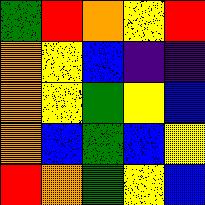[["green", "red", "orange", "yellow", "red"], ["orange", "yellow", "blue", "indigo", "indigo"], ["orange", "yellow", "green", "yellow", "blue"], ["orange", "blue", "green", "blue", "yellow"], ["red", "orange", "green", "yellow", "blue"]]